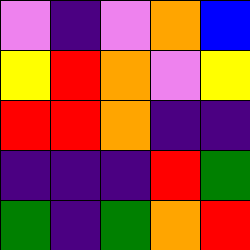[["violet", "indigo", "violet", "orange", "blue"], ["yellow", "red", "orange", "violet", "yellow"], ["red", "red", "orange", "indigo", "indigo"], ["indigo", "indigo", "indigo", "red", "green"], ["green", "indigo", "green", "orange", "red"]]